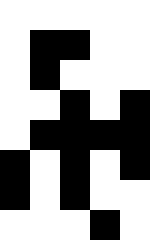[["white", "white", "white", "white", "white"], ["white", "black", "black", "white", "white"], ["white", "black", "white", "white", "white"], ["white", "white", "black", "white", "black"], ["white", "black", "black", "black", "black"], ["black", "white", "black", "white", "black"], ["black", "white", "black", "white", "white"], ["white", "white", "white", "black", "white"]]